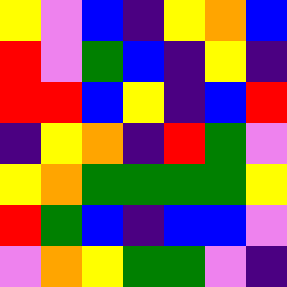[["yellow", "violet", "blue", "indigo", "yellow", "orange", "blue"], ["red", "violet", "green", "blue", "indigo", "yellow", "indigo"], ["red", "red", "blue", "yellow", "indigo", "blue", "red"], ["indigo", "yellow", "orange", "indigo", "red", "green", "violet"], ["yellow", "orange", "green", "green", "green", "green", "yellow"], ["red", "green", "blue", "indigo", "blue", "blue", "violet"], ["violet", "orange", "yellow", "green", "green", "violet", "indigo"]]